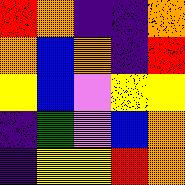[["red", "orange", "indigo", "indigo", "orange"], ["orange", "blue", "orange", "indigo", "red"], ["yellow", "blue", "violet", "yellow", "yellow"], ["indigo", "green", "violet", "blue", "orange"], ["indigo", "yellow", "yellow", "red", "orange"]]